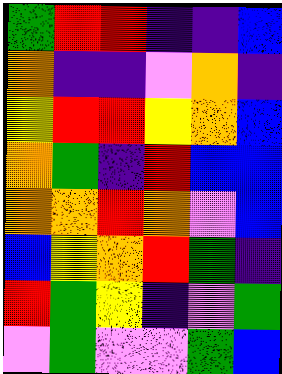[["green", "red", "red", "indigo", "indigo", "blue"], ["orange", "indigo", "indigo", "violet", "orange", "indigo"], ["yellow", "red", "red", "yellow", "orange", "blue"], ["orange", "green", "indigo", "red", "blue", "blue"], ["orange", "orange", "red", "orange", "violet", "blue"], ["blue", "yellow", "orange", "red", "green", "indigo"], ["red", "green", "yellow", "indigo", "violet", "green"], ["violet", "green", "violet", "violet", "green", "blue"]]